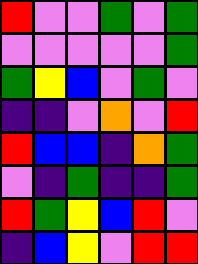[["red", "violet", "violet", "green", "violet", "green"], ["violet", "violet", "violet", "violet", "violet", "green"], ["green", "yellow", "blue", "violet", "green", "violet"], ["indigo", "indigo", "violet", "orange", "violet", "red"], ["red", "blue", "blue", "indigo", "orange", "green"], ["violet", "indigo", "green", "indigo", "indigo", "green"], ["red", "green", "yellow", "blue", "red", "violet"], ["indigo", "blue", "yellow", "violet", "red", "red"]]